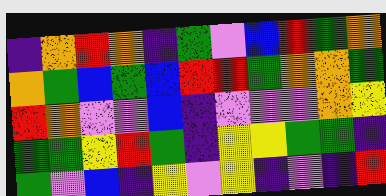[["indigo", "orange", "red", "orange", "indigo", "green", "violet", "blue", "red", "green", "orange"], ["orange", "green", "blue", "green", "blue", "red", "red", "green", "orange", "orange", "green"], ["red", "orange", "violet", "violet", "blue", "indigo", "violet", "violet", "violet", "orange", "yellow"], ["green", "green", "yellow", "red", "green", "indigo", "yellow", "yellow", "green", "green", "indigo"], ["green", "violet", "blue", "indigo", "yellow", "violet", "yellow", "indigo", "violet", "indigo", "red"]]